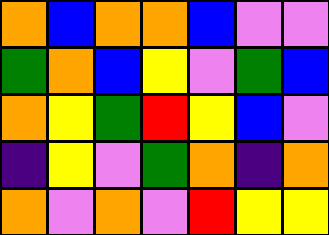[["orange", "blue", "orange", "orange", "blue", "violet", "violet"], ["green", "orange", "blue", "yellow", "violet", "green", "blue"], ["orange", "yellow", "green", "red", "yellow", "blue", "violet"], ["indigo", "yellow", "violet", "green", "orange", "indigo", "orange"], ["orange", "violet", "orange", "violet", "red", "yellow", "yellow"]]